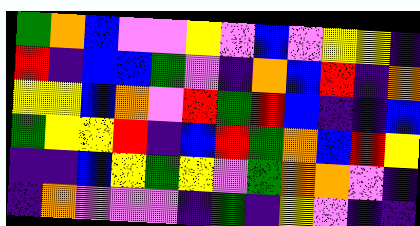[["green", "orange", "blue", "violet", "violet", "yellow", "violet", "blue", "violet", "yellow", "yellow", "indigo"], ["red", "indigo", "blue", "blue", "green", "violet", "indigo", "orange", "blue", "red", "indigo", "orange"], ["yellow", "yellow", "blue", "orange", "violet", "red", "green", "red", "blue", "indigo", "indigo", "blue"], ["green", "yellow", "yellow", "red", "indigo", "blue", "red", "green", "orange", "blue", "red", "yellow"], ["indigo", "indigo", "blue", "yellow", "green", "yellow", "violet", "green", "orange", "orange", "violet", "indigo"], ["indigo", "orange", "violet", "violet", "violet", "indigo", "green", "indigo", "yellow", "violet", "indigo", "indigo"]]